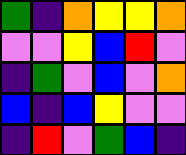[["green", "indigo", "orange", "yellow", "yellow", "orange"], ["violet", "violet", "yellow", "blue", "red", "violet"], ["indigo", "green", "violet", "blue", "violet", "orange"], ["blue", "indigo", "blue", "yellow", "violet", "violet"], ["indigo", "red", "violet", "green", "blue", "indigo"]]